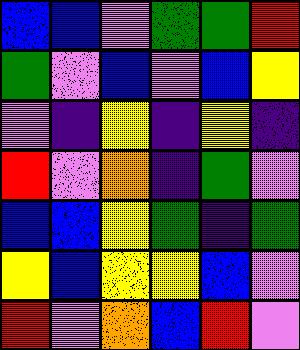[["blue", "blue", "violet", "green", "green", "red"], ["green", "violet", "blue", "violet", "blue", "yellow"], ["violet", "indigo", "yellow", "indigo", "yellow", "indigo"], ["red", "violet", "orange", "indigo", "green", "violet"], ["blue", "blue", "yellow", "green", "indigo", "green"], ["yellow", "blue", "yellow", "yellow", "blue", "violet"], ["red", "violet", "orange", "blue", "red", "violet"]]